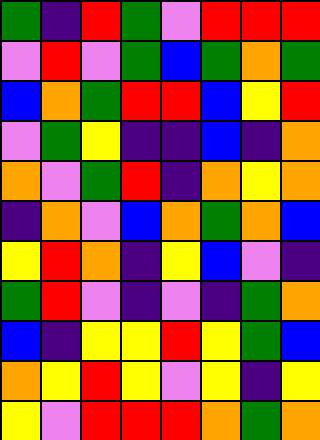[["green", "indigo", "red", "green", "violet", "red", "red", "red"], ["violet", "red", "violet", "green", "blue", "green", "orange", "green"], ["blue", "orange", "green", "red", "red", "blue", "yellow", "red"], ["violet", "green", "yellow", "indigo", "indigo", "blue", "indigo", "orange"], ["orange", "violet", "green", "red", "indigo", "orange", "yellow", "orange"], ["indigo", "orange", "violet", "blue", "orange", "green", "orange", "blue"], ["yellow", "red", "orange", "indigo", "yellow", "blue", "violet", "indigo"], ["green", "red", "violet", "indigo", "violet", "indigo", "green", "orange"], ["blue", "indigo", "yellow", "yellow", "red", "yellow", "green", "blue"], ["orange", "yellow", "red", "yellow", "violet", "yellow", "indigo", "yellow"], ["yellow", "violet", "red", "red", "red", "orange", "green", "orange"]]